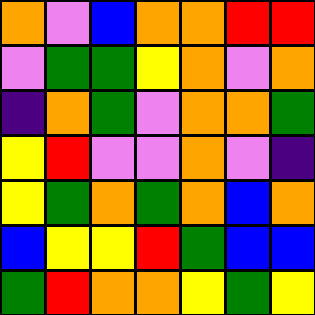[["orange", "violet", "blue", "orange", "orange", "red", "red"], ["violet", "green", "green", "yellow", "orange", "violet", "orange"], ["indigo", "orange", "green", "violet", "orange", "orange", "green"], ["yellow", "red", "violet", "violet", "orange", "violet", "indigo"], ["yellow", "green", "orange", "green", "orange", "blue", "orange"], ["blue", "yellow", "yellow", "red", "green", "blue", "blue"], ["green", "red", "orange", "orange", "yellow", "green", "yellow"]]